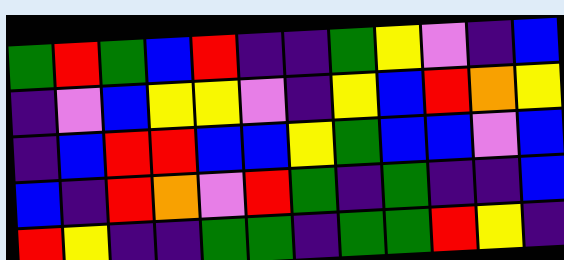[["green", "red", "green", "blue", "red", "indigo", "indigo", "green", "yellow", "violet", "indigo", "blue"], ["indigo", "violet", "blue", "yellow", "yellow", "violet", "indigo", "yellow", "blue", "red", "orange", "yellow"], ["indigo", "blue", "red", "red", "blue", "blue", "yellow", "green", "blue", "blue", "violet", "blue"], ["blue", "indigo", "red", "orange", "violet", "red", "green", "indigo", "green", "indigo", "indigo", "blue"], ["red", "yellow", "indigo", "indigo", "green", "green", "indigo", "green", "green", "red", "yellow", "indigo"]]